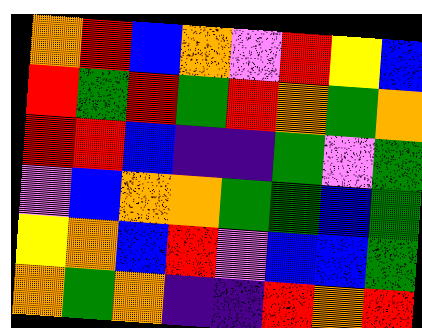[["orange", "red", "blue", "orange", "violet", "red", "yellow", "blue"], ["red", "green", "red", "green", "red", "orange", "green", "orange"], ["red", "red", "blue", "indigo", "indigo", "green", "violet", "green"], ["violet", "blue", "orange", "orange", "green", "green", "blue", "green"], ["yellow", "orange", "blue", "red", "violet", "blue", "blue", "green"], ["orange", "green", "orange", "indigo", "indigo", "red", "orange", "red"]]